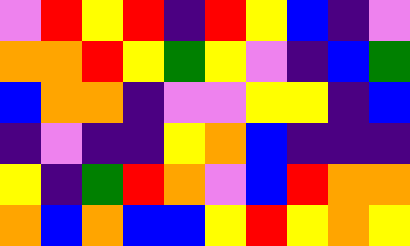[["violet", "red", "yellow", "red", "indigo", "red", "yellow", "blue", "indigo", "violet"], ["orange", "orange", "red", "yellow", "green", "yellow", "violet", "indigo", "blue", "green"], ["blue", "orange", "orange", "indigo", "violet", "violet", "yellow", "yellow", "indigo", "blue"], ["indigo", "violet", "indigo", "indigo", "yellow", "orange", "blue", "indigo", "indigo", "indigo"], ["yellow", "indigo", "green", "red", "orange", "violet", "blue", "red", "orange", "orange"], ["orange", "blue", "orange", "blue", "blue", "yellow", "red", "yellow", "orange", "yellow"]]